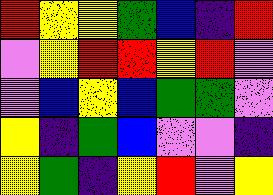[["red", "yellow", "yellow", "green", "blue", "indigo", "red"], ["violet", "yellow", "red", "red", "yellow", "red", "violet"], ["violet", "blue", "yellow", "blue", "green", "green", "violet"], ["yellow", "indigo", "green", "blue", "violet", "violet", "indigo"], ["yellow", "green", "indigo", "yellow", "red", "violet", "yellow"]]